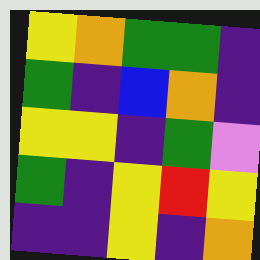[["yellow", "orange", "green", "green", "indigo"], ["green", "indigo", "blue", "orange", "indigo"], ["yellow", "yellow", "indigo", "green", "violet"], ["green", "indigo", "yellow", "red", "yellow"], ["indigo", "indigo", "yellow", "indigo", "orange"]]